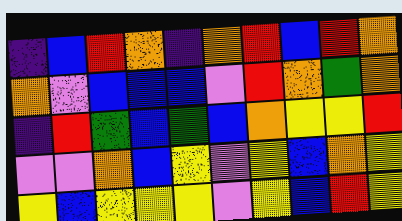[["indigo", "blue", "red", "orange", "indigo", "orange", "red", "blue", "red", "orange"], ["orange", "violet", "blue", "blue", "blue", "violet", "red", "orange", "green", "orange"], ["indigo", "red", "green", "blue", "green", "blue", "orange", "yellow", "yellow", "red"], ["violet", "violet", "orange", "blue", "yellow", "violet", "yellow", "blue", "orange", "yellow"], ["yellow", "blue", "yellow", "yellow", "yellow", "violet", "yellow", "blue", "red", "yellow"]]